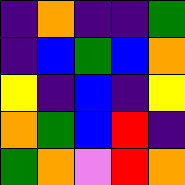[["indigo", "orange", "indigo", "indigo", "green"], ["indigo", "blue", "green", "blue", "orange"], ["yellow", "indigo", "blue", "indigo", "yellow"], ["orange", "green", "blue", "red", "indigo"], ["green", "orange", "violet", "red", "orange"]]